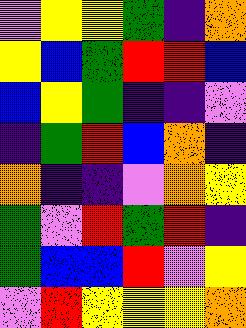[["violet", "yellow", "yellow", "green", "indigo", "orange"], ["yellow", "blue", "green", "red", "red", "blue"], ["blue", "yellow", "green", "indigo", "indigo", "violet"], ["indigo", "green", "red", "blue", "orange", "indigo"], ["orange", "indigo", "indigo", "violet", "orange", "yellow"], ["green", "violet", "red", "green", "red", "indigo"], ["green", "blue", "blue", "red", "violet", "yellow"], ["violet", "red", "yellow", "yellow", "yellow", "orange"]]